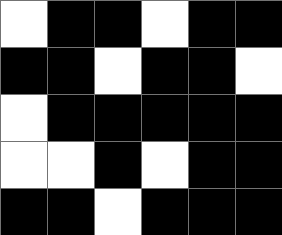[["white", "black", "black", "white", "black", "black"], ["black", "black", "white", "black", "black", "white"], ["white", "black", "black", "black", "black", "black"], ["white", "white", "black", "white", "black", "black"], ["black", "black", "white", "black", "black", "black"]]